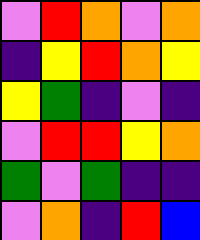[["violet", "red", "orange", "violet", "orange"], ["indigo", "yellow", "red", "orange", "yellow"], ["yellow", "green", "indigo", "violet", "indigo"], ["violet", "red", "red", "yellow", "orange"], ["green", "violet", "green", "indigo", "indigo"], ["violet", "orange", "indigo", "red", "blue"]]